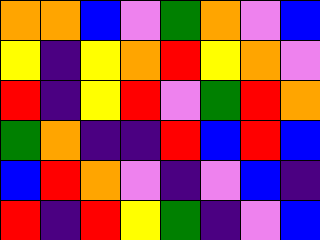[["orange", "orange", "blue", "violet", "green", "orange", "violet", "blue"], ["yellow", "indigo", "yellow", "orange", "red", "yellow", "orange", "violet"], ["red", "indigo", "yellow", "red", "violet", "green", "red", "orange"], ["green", "orange", "indigo", "indigo", "red", "blue", "red", "blue"], ["blue", "red", "orange", "violet", "indigo", "violet", "blue", "indigo"], ["red", "indigo", "red", "yellow", "green", "indigo", "violet", "blue"]]